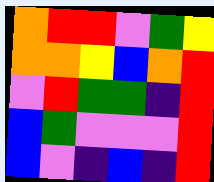[["orange", "red", "red", "violet", "green", "yellow"], ["orange", "orange", "yellow", "blue", "orange", "red"], ["violet", "red", "green", "green", "indigo", "red"], ["blue", "green", "violet", "violet", "violet", "red"], ["blue", "violet", "indigo", "blue", "indigo", "red"]]